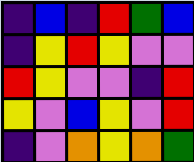[["indigo", "blue", "indigo", "red", "green", "blue"], ["indigo", "yellow", "red", "yellow", "violet", "violet"], ["red", "yellow", "violet", "violet", "indigo", "red"], ["yellow", "violet", "blue", "yellow", "violet", "red"], ["indigo", "violet", "orange", "yellow", "orange", "green"]]